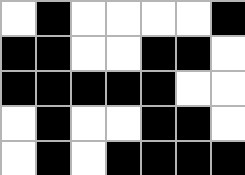[["white", "black", "white", "white", "white", "white", "black"], ["black", "black", "white", "white", "black", "black", "white"], ["black", "black", "black", "black", "black", "white", "white"], ["white", "black", "white", "white", "black", "black", "white"], ["white", "black", "white", "black", "black", "black", "black"]]